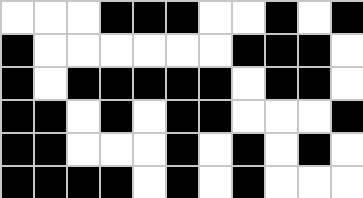[["white", "white", "white", "black", "black", "black", "white", "white", "black", "white", "black"], ["black", "white", "white", "white", "white", "white", "white", "black", "black", "black", "white"], ["black", "white", "black", "black", "black", "black", "black", "white", "black", "black", "white"], ["black", "black", "white", "black", "white", "black", "black", "white", "white", "white", "black"], ["black", "black", "white", "white", "white", "black", "white", "black", "white", "black", "white"], ["black", "black", "black", "black", "white", "black", "white", "black", "white", "white", "white"]]